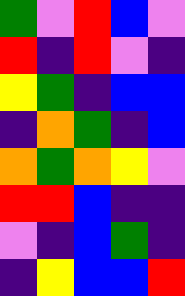[["green", "violet", "red", "blue", "violet"], ["red", "indigo", "red", "violet", "indigo"], ["yellow", "green", "indigo", "blue", "blue"], ["indigo", "orange", "green", "indigo", "blue"], ["orange", "green", "orange", "yellow", "violet"], ["red", "red", "blue", "indigo", "indigo"], ["violet", "indigo", "blue", "green", "indigo"], ["indigo", "yellow", "blue", "blue", "red"]]